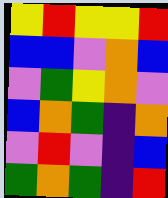[["yellow", "red", "yellow", "yellow", "red"], ["blue", "blue", "violet", "orange", "blue"], ["violet", "green", "yellow", "orange", "violet"], ["blue", "orange", "green", "indigo", "orange"], ["violet", "red", "violet", "indigo", "blue"], ["green", "orange", "green", "indigo", "red"]]